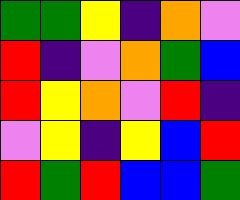[["green", "green", "yellow", "indigo", "orange", "violet"], ["red", "indigo", "violet", "orange", "green", "blue"], ["red", "yellow", "orange", "violet", "red", "indigo"], ["violet", "yellow", "indigo", "yellow", "blue", "red"], ["red", "green", "red", "blue", "blue", "green"]]